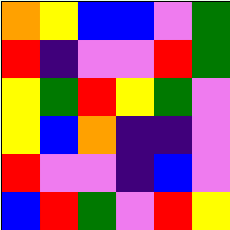[["orange", "yellow", "blue", "blue", "violet", "green"], ["red", "indigo", "violet", "violet", "red", "green"], ["yellow", "green", "red", "yellow", "green", "violet"], ["yellow", "blue", "orange", "indigo", "indigo", "violet"], ["red", "violet", "violet", "indigo", "blue", "violet"], ["blue", "red", "green", "violet", "red", "yellow"]]